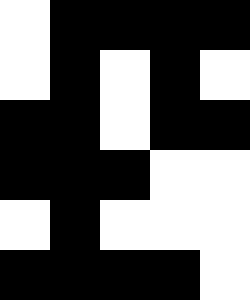[["white", "black", "black", "black", "black"], ["white", "black", "white", "black", "white"], ["black", "black", "white", "black", "black"], ["black", "black", "black", "white", "white"], ["white", "black", "white", "white", "white"], ["black", "black", "black", "black", "white"]]